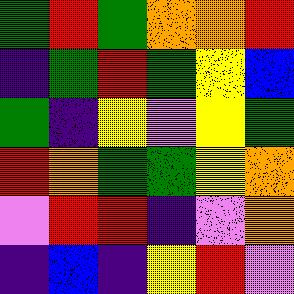[["green", "red", "green", "orange", "orange", "red"], ["indigo", "green", "red", "green", "yellow", "blue"], ["green", "indigo", "yellow", "violet", "yellow", "green"], ["red", "orange", "green", "green", "yellow", "orange"], ["violet", "red", "red", "indigo", "violet", "orange"], ["indigo", "blue", "indigo", "yellow", "red", "violet"]]